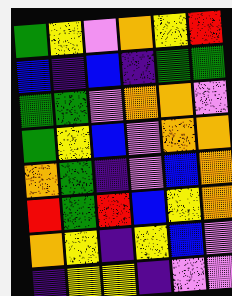[["green", "yellow", "violet", "orange", "yellow", "red"], ["blue", "indigo", "blue", "indigo", "green", "green"], ["green", "green", "violet", "orange", "orange", "violet"], ["green", "yellow", "blue", "violet", "orange", "orange"], ["orange", "green", "indigo", "violet", "blue", "orange"], ["red", "green", "red", "blue", "yellow", "orange"], ["orange", "yellow", "indigo", "yellow", "blue", "violet"], ["indigo", "yellow", "yellow", "indigo", "violet", "violet"]]